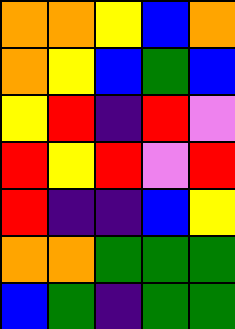[["orange", "orange", "yellow", "blue", "orange"], ["orange", "yellow", "blue", "green", "blue"], ["yellow", "red", "indigo", "red", "violet"], ["red", "yellow", "red", "violet", "red"], ["red", "indigo", "indigo", "blue", "yellow"], ["orange", "orange", "green", "green", "green"], ["blue", "green", "indigo", "green", "green"]]